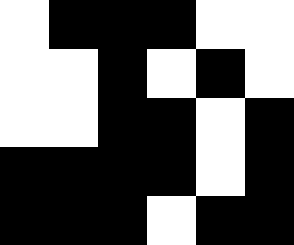[["white", "black", "black", "black", "white", "white"], ["white", "white", "black", "white", "black", "white"], ["white", "white", "black", "black", "white", "black"], ["black", "black", "black", "black", "white", "black"], ["black", "black", "black", "white", "black", "black"]]